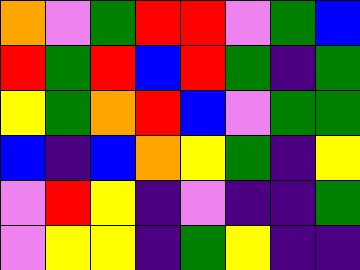[["orange", "violet", "green", "red", "red", "violet", "green", "blue"], ["red", "green", "red", "blue", "red", "green", "indigo", "green"], ["yellow", "green", "orange", "red", "blue", "violet", "green", "green"], ["blue", "indigo", "blue", "orange", "yellow", "green", "indigo", "yellow"], ["violet", "red", "yellow", "indigo", "violet", "indigo", "indigo", "green"], ["violet", "yellow", "yellow", "indigo", "green", "yellow", "indigo", "indigo"]]